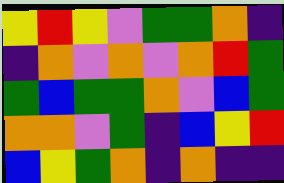[["yellow", "red", "yellow", "violet", "green", "green", "orange", "indigo"], ["indigo", "orange", "violet", "orange", "violet", "orange", "red", "green"], ["green", "blue", "green", "green", "orange", "violet", "blue", "green"], ["orange", "orange", "violet", "green", "indigo", "blue", "yellow", "red"], ["blue", "yellow", "green", "orange", "indigo", "orange", "indigo", "indigo"]]